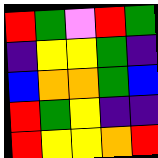[["red", "green", "violet", "red", "green"], ["indigo", "yellow", "yellow", "green", "indigo"], ["blue", "orange", "orange", "green", "blue"], ["red", "green", "yellow", "indigo", "indigo"], ["red", "yellow", "yellow", "orange", "red"]]